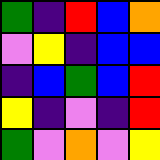[["green", "indigo", "red", "blue", "orange"], ["violet", "yellow", "indigo", "blue", "blue"], ["indigo", "blue", "green", "blue", "red"], ["yellow", "indigo", "violet", "indigo", "red"], ["green", "violet", "orange", "violet", "yellow"]]